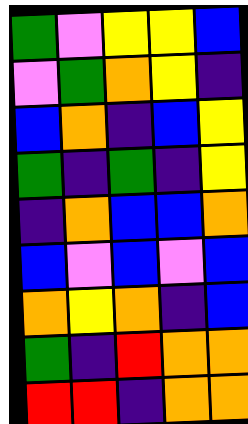[["green", "violet", "yellow", "yellow", "blue"], ["violet", "green", "orange", "yellow", "indigo"], ["blue", "orange", "indigo", "blue", "yellow"], ["green", "indigo", "green", "indigo", "yellow"], ["indigo", "orange", "blue", "blue", "orange"], ["blue", "violet", "blue", "violet", "blue"], ["orange", "yellow", "orange", "indigo", "blue"], ["green", "indigo", "red", "orange", "orange"], ["red", "red", "indigo", "orange", "orange"]]